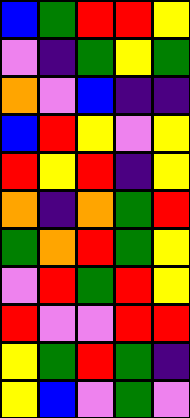[["blue", "green", "red", "red", "yellow"], ["violet", "indigo", "green", "yellow", "green"], ["orange", "violet", "blue", "indigo", "indigo"], ["blue", "red", "yellow", "violet", "yellow"], ["red", "yellow", "red", "indigo", "yellow"], ["orange", "indigo", "orange", "green", "red"], ["green", "orange", "red", "green", "yellow"], ["violet", "red", "green", "red", "yellow"], ["red", "violet", "violet", "red", "red"], ["yellow", "green", "red", "green", "indigo"], ["yellow", "blue", "violet", "green", "violet"]]